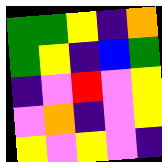[["green", "green", "yellow", "indigo", "orange"], ["green", "yellow", "indigo", "blue", "green"], ["indigo", "violet", "red", "violet", "yellow"], ["violet", "orange", "indigo", "violet", "yellow"], ["yellow", "violet", "yellow", "violet", "indigo"]]